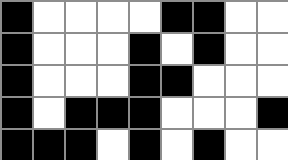[["black", "white", "white", "white", "white", "black", "black", "white", "white"], ["black", "white", "white", "white", "black", "white", "black", "white", "white"], ["black", "white", "white", "white", "black", "black", "white", "white", "white"], ["black", "white", "black", "black", "black", "white", "white", "white", "black"], ["black", "black", "black", "white", "black", "white", "black", "white", "white"]]